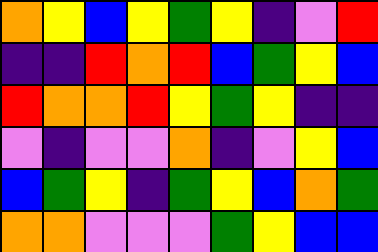[["orange", "yellow", "blue", "yellow", "green", "yellow", "indigo", "violet", "red"], ["indigo", "indigo", "red", "orange", "red", "blue", "green", "yellow", "blue"], ["red", "orange", "orange", "red", "yellow", "green", "yellow", "indigo", "indigo"], ["violet", "indigo", "violet", "violet", "orange", "indigo", "violet", "yellow", "blue"], ["blue", "green", "yellow", "indigo", "green", "yellow", "blue", "orange", "green"], ["orange", "orange", "violet", "violet", "violet", "green", "yellow", "blue", "blue"]]